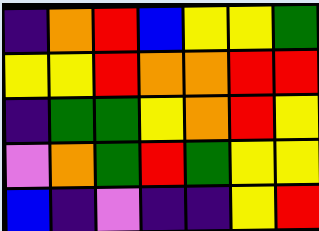[["indigo", "orange", "red", "blue", "yellow", "yellow", "green"], ["yellow", "yellow", "red", "orange", "orange", "red", "red"], ["indigo", "green", "green", "yellow", "orange", "red", "yellow"], ["violet", "orange", "green", "red", "green", "yellow", "yellow"], ["blue", "indigo", "violet", "indigo", "indigo", "yellow", "red"]]